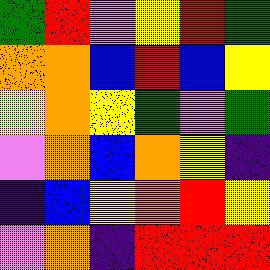[["green", "red", "violet", "yellow", "red", "green"], ["orange", "orange", "blue", "red", "blue", "yellow"], ["yellow", "orange", "yellow", "green", "violet", "green"], ["violet", "orange", "blue", "orange", "yellow", "indigo"], ["indigo", "blue", "yellow", "orange", "red", "yellow"], ["violet", "orange", "indigo", "red", "red", "red"]]